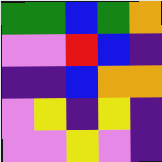[["green", "green", "blue", "green", "orange"], ["violet", "violet", "red", "blue", "indigo"], ["indigo", "indigo", "blue", "orange", "orange"], ["violet", "yellow", "indigo", "yellow", "indigo"], ["violet", "violet", "yellow", "violet", "indigo"]]